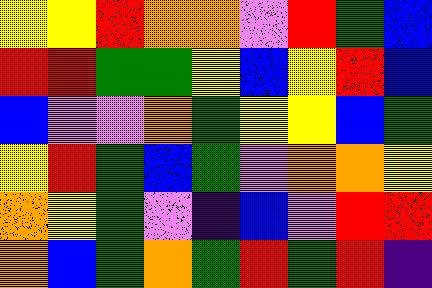[["yellow", "yellow", "red", "orange", "orange", "violet", "red", "green", "blue"], ["red", "red", "green", "green", "yellow", "blue", "yellow", "red", "blue"], ["blue", "violet", "violet", "orange", "green", "yellow", "yellow", "blue", "green"], ["yellow", "red", "green", "blue", "green", "violet", "orange", "orange", "yellow"], ["orange", "yellow", "green", "violet", "indigo", "blue", "violet", "red", "red"], ["orange", "blue", "green", "orange", "green", "red", "green", "red", "indigo"]]